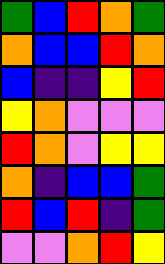[["green", "blue", "red", "orange", "green"], ["orange", "blue", "blue", "red", "orange"], ["blue", "indigo", "indigo", "yellow", "red"], ["yellow", "orange", "violet", "violet", "violet"], ["red", "orange", "violet", "yellow", "yellow"], ["orange", "indigo", "blue", "blue", "green"], ["red", "blue", "red", "indigo", "green"], ["violet", "violet", "orange", "red", "yellow"]]